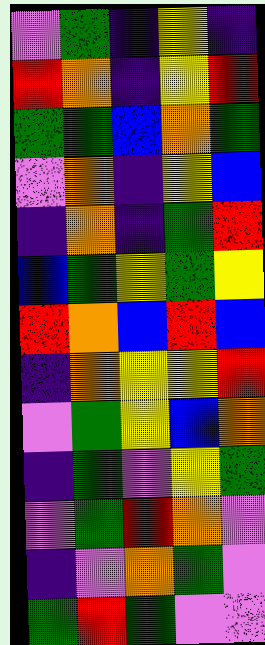[["violet", "green", "indigo", "yellow", "indigo"], ["red", "orange", "indigo", "yellow", "red"], ["green", "green", "blue", "orange", "green"], ["violet", "orange", "indigo", "yellow", "blue"], ["indigo", "orange", "indigo", "green", "red"], ["blue", "green", "yellow", "green", "yellow"], ["red", "orange", "blue", "red", "blue"], ["indigo", "orange", "yellow", "yellow", "red"], ["violet", "green", "yellow", "blue", "orange"], ["indigo", "green", "violet", "yellow", "green"], ["violet", "green", "red", "orange", "violet"], ["indigo", "violet", "orange", "green", "violet"], ["green", "red", "green", "violet", "violet"]]